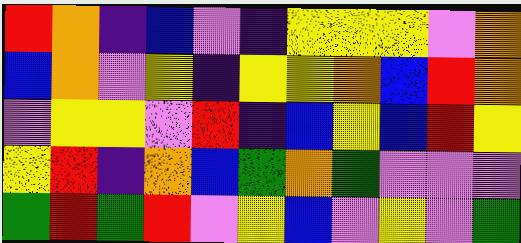[["red", "orange", "indigo", "blue", "violet", "indigo", "yellow", "yellow", "yellow", "violet", "orange"], ["blue", "orange", "violet", "yellow", "indigo", "yellow", "yellow", "orange", "blue", "red", "orange"], ["violet", "yellow", "yellow", "violet", "red", "indigo", "blue", "yellow", "blue", "red", "yellow"], ["yellow", "red", "indigo", "orange", "blue", "green", "orange", "green", "violet", "violet", "violet"], ["green", "red", "green", "red", "violet", "yellow", "blue", "violet", "yellow", "violet", "green"]]